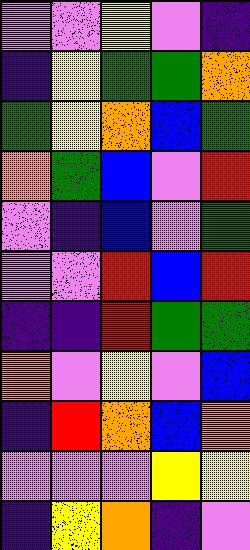[["violet", "violet", "yellow", "violet", "indigo"], ["indigo", "yellow", "green", "green", "orange"], ["green", "yellow", "orange", "blue", "green"], ["orange", "green", "blue", "violet", "red"], ["violet", "indigo", "blue", "violet", "green"], ["violet", "violet", "red", "blue", "red"], ["indigo", "indigo", "red", "green", "green"], ["orange", "violet", "yellow", "violet", "blue"], ["indigo", "red", "orange", "blue", "orange"], ["violet", "violet", "violet", "yellow", "yellow"], ["indigo", "yellow", "orange", "indigo", "violet"]]